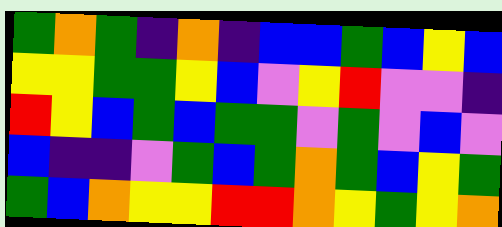[["green", "orange", "green", "indigo", "orange", "indigo", "blue", "blue", "green", "blue", "yellow", "blue"], ["yellow", "yellow", "green", "green", "yellow", "blue", "violet", "yellow", "red", "violet", "violet", "indigo"], ["red", "yellow", "blue", "green", "blue", "green", "green", "violet", "green", "violet", "blue", "violet"], ["blue", "indigo", "indigo", "violet", "green", "blue", "green", "orange", "green", "blue", "yellow", "green"], ["green", "blue", "orange", "yellow", "yellow", "red", "red", "orange", "yellow", "green", "yellow", "orange"]]